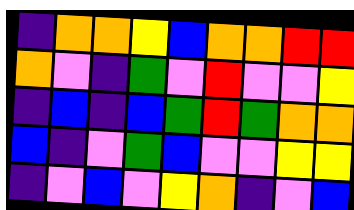[["indigo", "orange", "orange", "yellow", "blue", "orange", "orange", "red", "red"], ["orange", "violet", "indigo", "green", "violet", "red", "violet", "violet", "yellow"], ["indigo", "blue", "indigo", "blue", "green", "red", "green", "orange", "orange"], ["blue", "indigo", "violet", "green", "blue", "violet", "violet", "yellow", "yellow"], ["indigo", "violet", "blue", "violet", "yellow", "orange", "indigo", "violet", "blue"]]